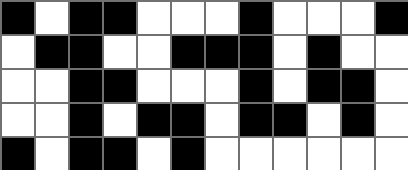[["black", "white", "black", "black", "white", "white", "white", "black", "white", "white", "white", "black"], ["white", "black", "black", "white", "white", "black", "black", "black", "white", "black", "white", "white"], ["white", "white", "black", "black", "white", "white", "white", "black", "white", "black", "black", "white"], ["white", "white", "black", "white", "black", "black", "white", "black", "black", "white", "black", "white"], ["black", "white", "black", "black", "white", "black", "white", "white", "white", "white", "white", "white"]]